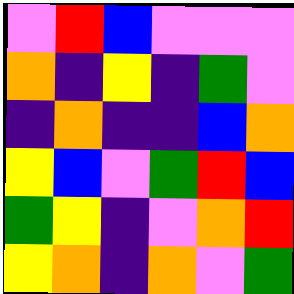[["violet", "red", "blue", "violet", "violet", "violet"], ["orange", "indigo", "yellow", "indigo", "green", "violet"], ["indigo", "orange", "indigo", "indigo", "blue", "orange"], ["yellow", "blue", "violet", "green", "red", "blue"], ["green", "yellow", "indigo", "violet", "orange", "red"], ["yellow", "orange", "indigo", "orange", "violet", "green"]]